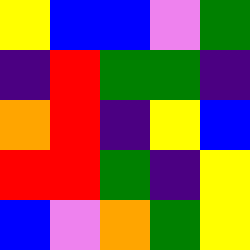[["yellow", "blue", "blue", "violet", "green"], ["indigo", "red", "green", "green", "indigo"], ["orange", "red", "indigo", "yellow", "blue"], ["red", "red", "green", "indigo", "yellow"], ["blue", "violet", "orange", "green", "yellow"]]